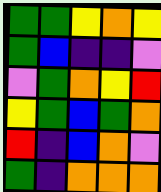[["green", "green", "yellow", "orange", "yellow"], ["green", "blue", "indigo", "indigo", "violet"], ["violet", "green", "orange", "yellow", "red"], ["yellow", "green", "blue", "green", "orange"], ["red", "indigo", "blue", "orange", "violet"], ["green", "indigo", "orange", "orange", "orange"]]